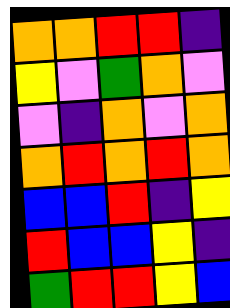[["orange", "orange", "red", "red", "indigo"], ["yellow", "violet", "green", "orange", "violet"], ["violet", "indigo", "orange", "violet", "orange"], ["orange", "red", "orange", "red", "orange"], ["blue", "blue", "red", "indigo", "yellow"], ["red", "blue", "blue", "yellow", "indigo"], ["green", "red", "red", "yellow", "blue"]]